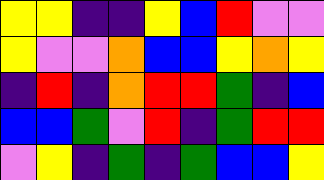[["yellow", "yellow", "indigo", "indigo", "yellow", "blue", "red", "violet", "violet"], ["yellow", "violet", "violet", "orange", "blue", "blue", "yellow", "orange", "yellow"], ["indigo", "red", "indigo", "orange", "red", "red", "green", "indigo", "blue"], ["blue", "blue", "green", "violet", "red", "indigo", "green", "red", "red"], ["violet", "yellow", "indigo", "green", "indigo", "green", "blue", "blue", "yellow"]]